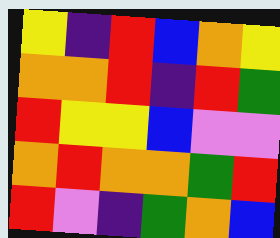[["yellow", "indigo", "red", "blue", "orange", "yellow"], ["orange", "orange", "red", "indigo", "red", "green"], ["red", "yellow", "yellow", "blue", "violet", "violet"], ["orange", "red", "orange", "orange", "green", "red"], ["red", "violet", "indigo", "green", "orange", "blue"]]